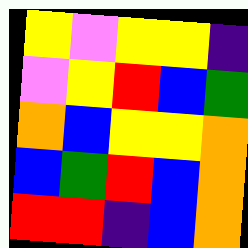[["yellow", "violet", "yellow", "yellow", "indigo"], ["violet", "yellow", "red", "blue", "green"], ["orange", "blue", "yellow", "yellow", "orange"], ["blue", "green", "red", "blue", "orange"], ["red", "red", "indigo", "blue", "orange"]]